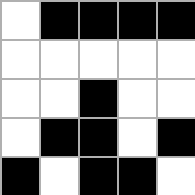[["white", "black", "black", "black", "black"], ["white", "white", "white", "white", "white"], ["white", "white", "black", "white", "white"], ["white", "black", "black", "white", "black"], ["black", "white", "black", "black", "white"]]